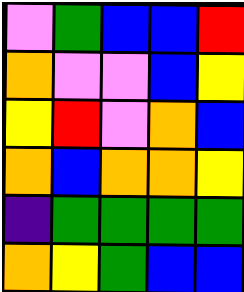[["violet", "green", "blue", "blue", "red"], ["orange", "violet", "violet", "blue", "yellow"], ["yellow", "red", "violet", "orange", "blue"], ["orange", "blue", "orange", "orange", "yellow"], ["indigo", "green", "green", "green", "green"], ["orange", "yellow", "green", "blue", "blue"]]